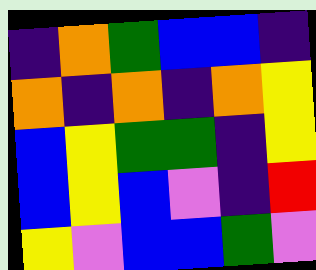[["indigo", "orange", "green", "blue", "blue", "indigo"], ["orange", "indigo", "orange", "indigo", "orange", "yellow"], ["blue", "yellow", "green", "green", "indigo", "yellow"], ["blue", "yellow", "blue", "violet", "indigo", "red"], ["yellow", "violet", "blue", "blue", "green", "violet"]]